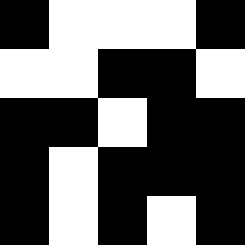[["black", "white", "white", "white", "black"], ["white", "white", "black", "black", "white"], ["black", "black", "white", "black", "black"], ["black", "white", "black", "black", "black"], ["black", "white", "black", "white", "black"]]